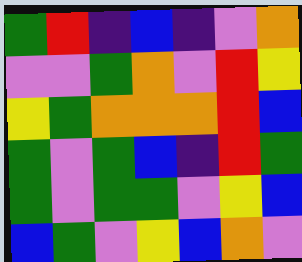[["green", "red", "indigo", "blue", "indigo", "violet", "orange"], ["violet", "violet", "green", "orange", "violet", "red", "yellow"], ["yellow", "green", "orange", "orange", "orange", "red", "blue"], ["green", "violet", "green", "blue", "indigo", "red", "green"], ["green", "violet", "green", "green", "violet", "yellow", "blue"], ["blue", "green", "violet", "yellow", "blue", "orange", "violet"]]